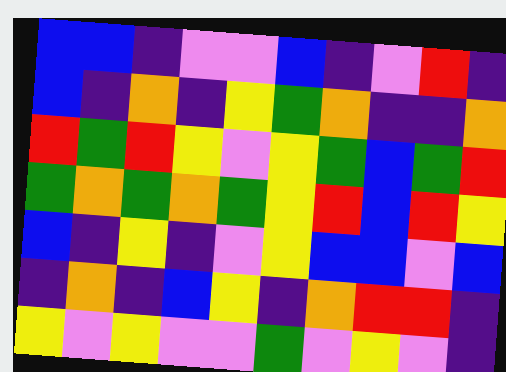[["blue", "blue", "indigo", "violet", "violet", "blue", "indigo", "violet", "red", "indigo"], ["blue", "indigo", "orange", "indigo", "yellow", "green", "orange", "indigo", "indigo", "orange"], ["red", "green", "red", "yellow", "violet", "yellow", "green", "blue", "green", "red"], ["green", "orange", "green", "orange", "green", "yellow", "red", "blue", "red", "yellow"], ["blue", "indigo", "yellow", "indigo", "violet", "yellow", "blue", "blue", "violet", "blue"], ["indigo", "orange", "indigo", "blue", "yellow", "indigo", "orange", "red", "red", "indigo"], ["yellow", "violet", "yellow", "violet", "violet", "green", "violet", "yellow", "violet", "indigo"]]